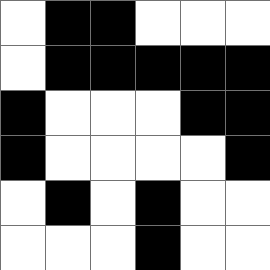[["white", "black", "black", "white", "white", "white"], ["white", "black", "black", "black", "black", "black"], ["black", "white", "white", "white", "black", "black"], ["black", "white", "white", "white", "white", "black"], ["white", "black", "white", "black", "white", "white"], ["white", "white", "white", "black", "white", "white"]]